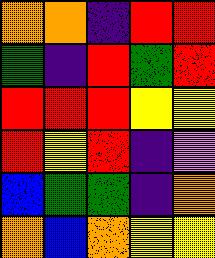[["orange", "orange", "indigo", "red", "red"], ["green", "indigo", "red", "green", "red"], ["red", "red", "red", "yellow", "yellow"], ["red", "yellow", "red", "indigo", "violet"], ["blue", "green", "green", "indigo", "orange"], ["orange", "blue", "orange", "yellow", "yellow"]]